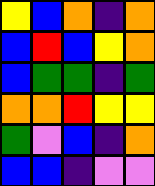[["yellow", "blue", "orange", "indigo", "orange"], ["blue", "red", "blue", "yellow", "orange"], ["blue", "green", "green", "indigo", "green"], ["orange", "orange", "red", "yellow", "yellow"], ["green", "violet", "blue", "indigo", "orange"], ["blue", "blue", "indigo", "violet", "violet"]]